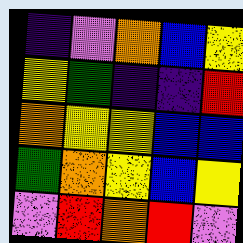[["indigo", "violet", "orange", "blue", "yellow"], ["yellow", "green", "indigo", "indigo", "red"], ["orange", "yellow", "yellow", "blue", "blue"], ["green", "orange", "yellow", "blue", "yellow"], ["violet", "red", "orange", "red", "violet"]]